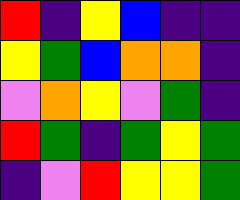[["red", "indigo", "yellow", "blue", "indigo", "indigo"], ["yellow", "green", "blue", "orange", "orange", "indigo"], ["violet", "orange", "yellow", "violet", "green", "indigo"], ["red", "green", "indigo", "green", "yellow", "green"], ["indigo", "violet", "red", "yellow", "yellow", "green"]]